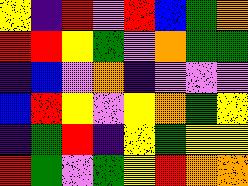[["yellow", "indigo", "red", "violet", "red", "blue", "green", "orange"], ["red", "red", "yellow", "green", "violet", "orange", "green", "green"], ["indigo", "blue", "violet", "orange", "indigo", "violet", "violet", "violet"], ["blue", "red", "yellow", "violet", "yellow", "orange", "green", "yellow"], ["indigo", "green", "red", "indigo", "yellow", "green", "yellow", "yellow"], ["red", "green", "violet", "green", "yellow", "red", "orange", "orange"]]